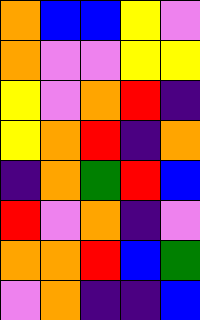[["orange", "blue", "blue", "yellow", "violet"], ["orange", "violet", "violet", "yellow", "yellow"], ["yellow", "violet", "orange", "red", "indigo"], ["yellow", "orange", "red", "indigo", "orange"], ["indigo", "orange", "green", "red", "blue"], ["red", "violet", "orange", "indigo", "violet"], ["orange", "orange", "red", "blue", "green"], ["violet", "orange", "indigo", "indigo", "blue"]]